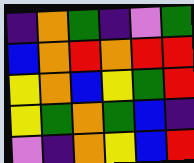[["indigo", "orange", "green", "indigo", "violet", "green"], ["blue", "orange", "red", "orange", "red", "red"], ["yellow", "orange", "blue", "yellow", "green", "red"], ["yellow", "green", "orange", "green", "blue", "indigo"], ["violet", "indigo", "orange", "yellow", "blue", "red"]]